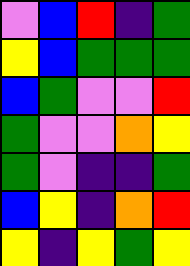[["violet", "blue", "red", "indigo", "green"], ["yellow", "blue", "green", "green", "green"], ["blue", "green", "violet", "violet", "red"], ["green", "violet", "violet", "orange", "yellow"], ["green", "violet", "indigo", "indigo", "green"], ["blue", "yellow", "indigo", "orange", "red"], ["yellow", "indigo", "yellow", "green", "yellow"]]